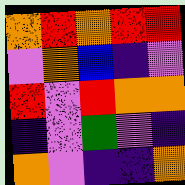[["orange", "red", "orange", "red", "red"], ["violet", "orange", "blue", "indigo", "violet"], ["red", "violet", "red", "orange", "orange"], ["indigo", "violet", "green", "violet", "indigo"], ["orange", "violet", "indigo", "indigo", "orange"]]